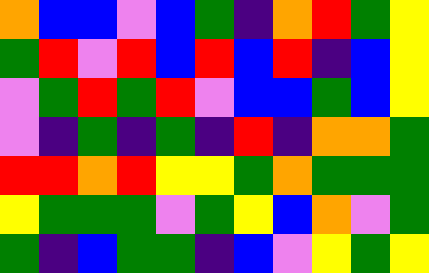[["orange", "blue", "blue", "violet", "blue", "green", "indigo", "orange", "red", "green", "yellow"], ["green", "red", "violet", "red", "blue", "red", "blue", "red", "indigo", "blue", "yellow"], ["violet", "green", "red", "green", "red", "violet", "blue", "blue", "green", "blue", "yellow"], ["violet", "indigo", "green", "indigo", "green", "indigo", "red", "indigo", "orange", "orange", "green"], ["red", "red", "orange", "red", "yellow", "yellow", "green", "orange", "green", "green", "green"], ["yellow", "green", "green", "green", "violet", "green", "yellow", "blue", "orange", "violet", "green"], ["green", "indigo", "blue", "green", "green", "indigo", "blue", "violet", "yellow", "green", "yellow"]]